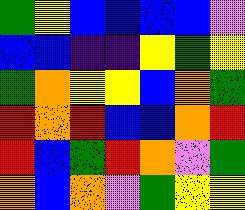[["green", "yellow", "blue", "blue", "blue", "blue", "violet"], ["blue", "blue", "indigo", "indigo", "yellow", "green", "yellow"], ["green", "orange", "yellow", "yellow", "blue", "orange", "green"], ["red", "orange", "red", "blue", "blue", "orange", "red"], ["red", "blue", "green", "red", "orange", "violet", "green"], ["orange", "blue", "orange", "violet", "green", "yellow", "yellow"]]